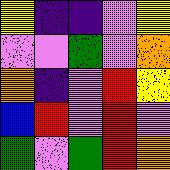[["yellow", "indigo", "indigo", "violet", "yellow"], ["violet", "violet", "green", "violet", "orange"], ["orange", "indigo", "violet", "red", "yellow"], ["blue", "red", "violet", "red", "violet"], ["green", "violet", "green", "red", "orange"]]